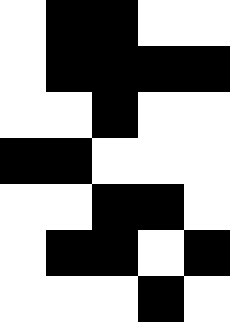[["white", "black", "black", "white", "white"], ["white", "black", "black", "black", "black"], ["white", "white", "black", "white", "white"], ["black", "black", "white", "white", "white"], ["white", "white", "black", "black", "white"], ["white", "black", "black", "white", "black"], ["white", "white", "white", "black", "white"]]